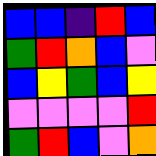[["blue", "blue", "indigo", "red", "blue"], ["green", "red", "orange", "blue", "violet"], ["blue", "yellow", "green", "blue", "yellow"], ["violet", "violet", "violet", "violet", "red"], ["green", "red", "blue", "violet", "orange"]]